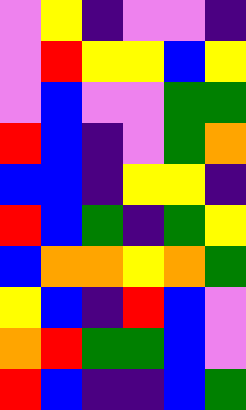[["violet", "yellow", "indigo", "violet", "violet", "indigo"], ["violet", "red", "yellow", "yellow", "blue", "yellow"], ["violet", "blue", "violet", "violet", "green", "green"], ["red", "blue", "indigo", "violet", "green", "orange"], ["blue", "blue", "indigo", "yellow", "yellow", "indigo"], ["red", "blue", "green", "indigo", "green", "yellow"], ["blue", "orange", "orange", "yellow", "orange", "green"], ["yellow", "blue", "indigo", "red", "blue", "violet"], ["orange", "red", "green", "green", "blue", "violet"], ["red", "blue", "indigo", "indigo", "blue", "green"]]